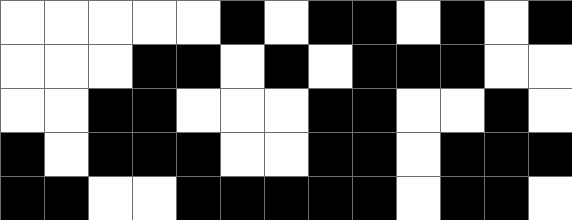[["white", "white", "white", "white", "white", "black", "white", "black", "black", "white", "black", "white", "black"], ["white", "white", "white", "black", "black", "white", "black", "white", "black", "black", "black", "white", "white"], ["white", "white", "black", "black", "white", "white", "white", "black", "black", "white", "white", "black", "white"], ["black", "white", "black", "black", "black", "white", "white", "black", "black", "white", "black", "black", "black"], ["black", "black", "white", "white", "black", "black", "black", "black", "black", "white", "black", "black", "white"]]